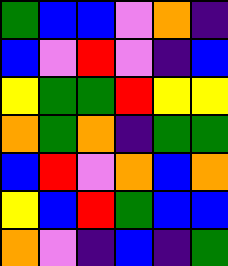[["green", "blue", "blue", "violet", "orange", "indigo"], ["blue", "violet", "red", "violet", "indigo", "blue"], ["yellow", "green", "green", "red", "yellow", "yellow"], ["orange", "green", "orange", "indigo", "green", "green"], ["blue", "red", "violet", "orange", "blue", "orange"], ["yellow", "blue", "red", "green", "blue", "blue"], ["orange", "violet", "indigo", "blue", "indigo", "green"]]